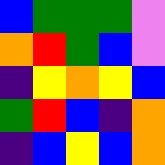[["blue", "green", "green", "green", "violet"], ["orange", "red", "green", "blue", "violet"], ["indigo", "yellow", "orange", "yellow", "blue"], ["green", "red", "blue", "indigo", "orange"], ["indigo", "blue", "yellow", "blue", "orange"]]